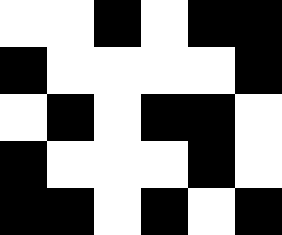[["white", "white", "black", "white", "black", "black"], ["black", "white", "white", "white", "white", "black"], ["white", "black", "white", "black", "black", "white"], ["black", "white", "white", "white", "black", "white"], ["black", "black", "white", "black", "white", "black"]]